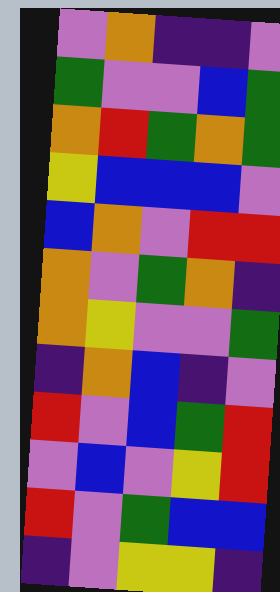[["violet", "orange", "indigo", "indigo", "violet"], ["green", "violet", "violet", "blue", "green"], ["orange", "red", "green", "orange", "green"], ["yellow", "blue", "blue", "blue", "violet"], ["blue", "orange", "violet", "red", "red"], ["orange", "violet", "green", "orange", "indigo"], ["orange", "yellow", "violet", "violet", "green"], ["indigo", "orange", "blue", "indigo", "violet"], ["red", "violet", "blue", "green", "red"], ["violet", "blue", "violet", "yellow", "red"], ["red", "violet", "green", "blue", "blue"], ["indigo", "violet", "yellow", "yellow", "indigo"]]